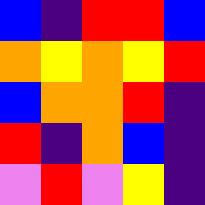[["blue", "indigo", "red", "red", "blue"], ["orange", "yellow", "orange", "yellow", "red"], ["blue", "orange", "orange", "red", "indigo"], ["red", "indigo", "orange", "blue", "indigo"], ["violet", "red", "violet", "yellow", "indigo"]]